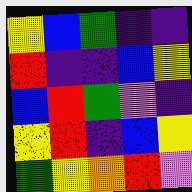[["yellow", "blue", "green", "indigo", "indigo"], ["red", "indigo", "indigo", "blue", "yellow"], ["blue", "red", "green", "violet", "indigo"], ["yellow", "red", "indigo", "blue", "yellow"], ["green", "yellow", "orange", "red", "violet"]]